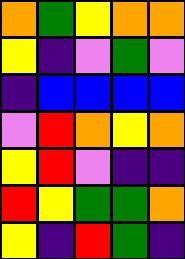[["orange", "green", "yellow", "orange", "orange"], ["yellow", "indigo", "violet", "green", "violet"], ["indigo", "blue", "blue", "blue", "blue"], ["violet", "red", "orange", "yellow", "orange"], ["yellow", "red", "violet", "indigo", "indigo"], ["red", "yellow", "green", "green", "orange"], ["yellow", "indigo", "red", "green", "indigo"]]